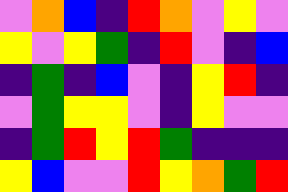[["violet", "orange", "blue", "indigo", "red", "orange", "violet", "yellow", "violet"], ["yellow", "violet", "yellow", "green", "indigo", "red", "violet", "indigo", "blue"], ["indigo", "green", "indigo", "blue", "violet", "indigo", "yellow", "red", "indigo"], ["violet", "green", "yellow", "yellow", "violet", "indigo", "yellow", "violet", "violet"], ["indigo", "green", "red", "yellow", "red", "green", "indigo", "indigo", "indigo"], ["yellow", "blue", "violet", "violet", "red", "yellow", "orange", "green", "red"]]